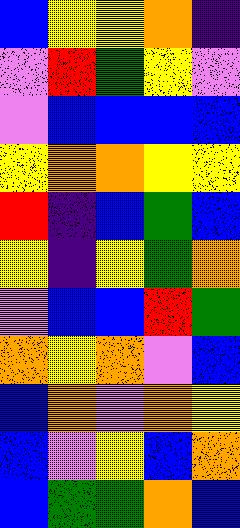[["blue", "yellow", "yellow", "orange", "indigo"], ["violet", "red", "green", "yellow", "violet"], ["violet", "blue", "blue", "blue", "blue"], ["yellow", "orange", "orange", "yellow", "yellow"], ["red", "indigo", "blue", "green", "blue"], ["yellow", "indigo", "yellow", "green", "orange"], ["violet", "blue", "blue", "red", "green"], ["orange", "yellow", "orange", "violet", "blue"], ["blue", "orange", "violet", "orange", "yellow"], ["blue", "violet", "yellow", "blue", "orange"], ["blue", "green", "green", "orange", "blue"]]